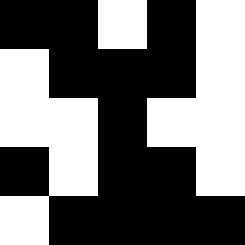[["black", "black", "white", "black", "white"], ["white", "black", "black", "black", "white"], ["white", "white", "black", "white", "white"], ["black", "white", "black", "black", "white"], ["white", "black", "black", "black", "black"]]